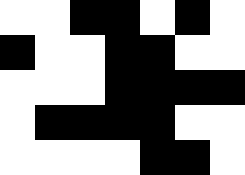[["white", "white", "black", "black", "white", "black", "white"], ["black", "white", "white", "black", "black", "white", "white"], ["white", "white", "white", "black", "black", "black", "black"], ["white", "black", "black", "black", "black", "white", "white"], ["white", "white", "white", "white", "black", "black", "white"]]